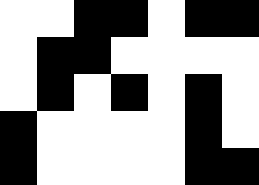[["white", "white", "black", "black", "white", "black", "black"], ["white", "black", "black", "white", "white", "white", "white"], ["white", "black", "white", "black", "white", "black", "white"], ["black", "white", "white", "white", "white", "black", "white"], ["black", "white", "white", "white", "white", "black", "black"]]